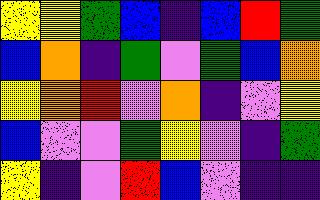[["yellow", "yellow", "green", "blue", "indigo", "blue", "red", "green"], ["blue", "orange", "indigo", "green", "violet", "green", "blue", "orange"], ["yellow", "orange", "red", "violet", "orange", "indigo", "violet", "yellow"], ["blue", "violet", "violet", "green", "yellow", "violet", "indigo", "green"], ["yellow", "indigo", "violet", "red", "blue", "violet", "indigo", "indigo"]]